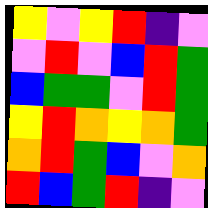[["yellow", "violet", "yellow", "red", "indigo", "violet"], ["violet", "red", "violet", "blue", "red", "green"], ["blue", "green", "green", "violet", "red", "green"], ["yellow", "red", "orange", "yellow", "orange", "green"], ["orange", "red", "green", "blue", "violet", "orange"], ["red", "blue", "green", "red", "indigo", "violet"]]